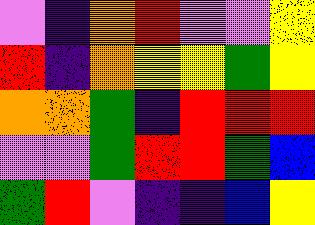[["violet", "indigo", "orange", "red", "violet", "violet", "yellow"], ["red", "indigo", "orange", "yellow", "yellow", "green", "yellow"], ["orange", "orange", "green", "indigo", "red", "red", "red"], ["violet", "violet", "green", "red", "red", "green", "blue"], ["green", "red", "violet", "indigo", "indigo", "blue", "yellow"]]